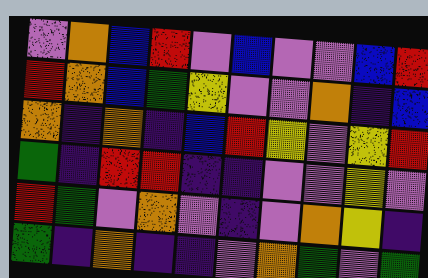[["violet", "orange", "blue", "red", "violet", "blue", "violet", "violet", "blue", "red"], ["red", "orange", "blue", "green", "yellow", "violet", "violet", "orange", "indigo", "blue"], ["orange", "indigo", "orange", "indigo", "blue", "red", "yellow", "violet", "yellow", "red"], ["green", "indigo", "red", "red", "indigo", "indigo", "violet", "violet", "yellow", "violet"], ["red", "green", "violet", "orange", "violet", "indigo", "violet", "orange", "yellow", "indigo"], ["green", "indigo", "orange", "indigo", "indigo", "violet", "orange", "green", "violet", "green"]]